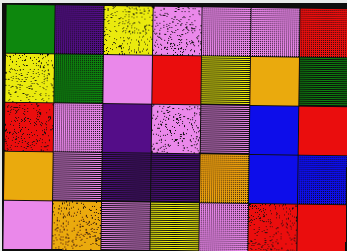[["green", "indigo", "yellow", "violet", "violet", "violet", "red"], ["yellow", "green", "violet", "red", "yellow", "orange", "green"], ["red", "violet", "indigo", "violet", "violet", "blue", "red"], ["orange", "violet", "indigo", "indigo", "orange", "blue", "blue"], ["violet", "orange", "violet", "yellow", "violet", "red", "red"]]